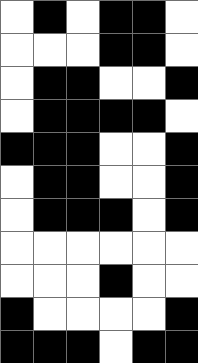[["white", "black", "white", "black", "black", "white"], ["white", "white", "white", "black", "black", "white"], ["white", "black", "black", "white", "white", "black"], ["white", "black", "black", "black", "black", "white"], ["black", "black", "black", "white", "white", "black"], ["white", "black", "black", "white", "white", "black"], ["white", "black", "black", "black", "white", "black"], ["white", "white", "white", "white", "white", "white"], ["white", "white", "white", "black", "white", "white"], ["black", "white", "white", "white", "white", "black"], ["black", "black", "black", "white", "black", "black"]]